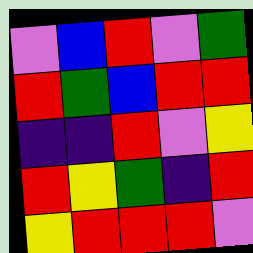[["violet", "blue", "red", "violet", "green"], ["red", "green", "blue", "red", "red"], ["indigo", "indigo", "red", "violet", "yellow"], ["red", "yellow", "green", "indigo", "red"], ["yellow", "red", "red", "red", "violet"]]